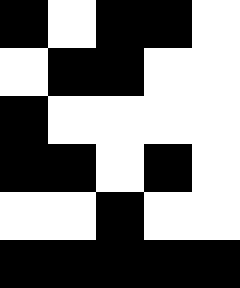[["black", "white", "black", "black", "white"], ["white", "black", "black", "white", "white"], ["black", "white", "white", "white", "white"], ["black", "black", "white", "black", "white"], ["white", "white", "black", "white", "white"], ["black", "black", "black", "black", "black"]]